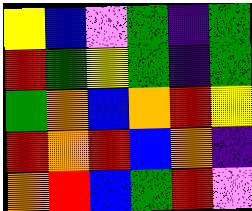[["yellow", "blue", "violet", "green", "indigo", "green"], ["red", "green", "yellow", "green", "indigo", "green"], ["green", "orange", "blue", "orange", "red", "yellow"], ["red", "orange", "red", "blue", "orange", "indigo"], ["orange", "red", "blue", "green", "red", "violet"]]